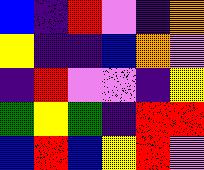[["blue", "indigo", "red", "violet", "indigo", "orange"], ["yellow", "indigo", "indigo", "blue", "orange", "violet"], ["indigo", "red", "violet", "violet", "indigo", "yellow"], ["green", "yellow", "green", "indigo", "red", "red"], ["blue", "red", "blue", "yellow", "red", "violet"]]